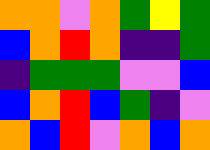[["orange", "orange", "violet", "orange", "green", "yellow", "green"], ["blue", "orange", "red", "orange", "indigo", "indigo", "green"], ["indigo", "green", "green", "green", "violet", "violet", "blue"], ["blue", "orange", "red", "blue", "green", "indigo", "violet"], ["orange", "blue", "red", "violet", "orange", "blue", "orange"]]